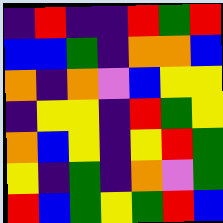[["indigo", "red", "indigo", "indigo", "red", "green", "red"], ["blue", "blue", "green", "indigo", "orange", "orange", "blue"], ["orange", "indigo", "orange", "violet", "blue", "yellow", "yellow"], ["indigo", "yellow", "yellow", "indigo", "red", "green", "yellow"], ["orange", "blue", "yellow", "indigo", "yellow", "red", "green"], ["yellow", "indigo", "green", "indigo", "orange", "violet", "green"], ["red", "blue", "green", "yellow", "green", "red", "blue"]]